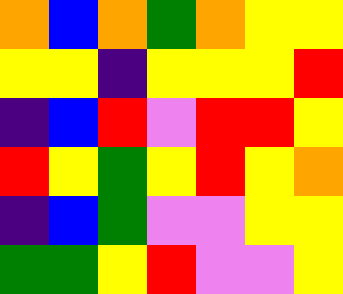[["orange", "blue", "orange", "green", "orange", "yellow", "yellow"], ["yellow", "yellow", "indigo", "yellow", "yellow", "yellow", "red"], ["indigo", "blue", "red", "violet", "red", "red", "yellow"], ["red", "yellow", "green", "yellow", "red", "yellow", "orange"], ["indigo", "blue", "green", "violet", "violet", "yellow", "yellow"], ["green", "green", "yellow", "red", "violet", "violet", "yellow"]]